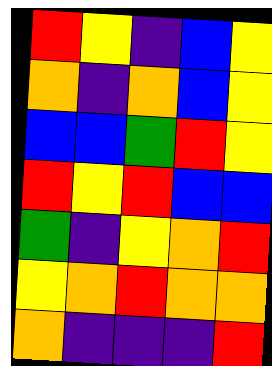[["red", "yellow", "indigo", "blue", "yellow"], ["orange", "indigo", "orange", "blue", "yellow"], ["blue", "blue", "green", "red", "yellow"], ["red", "yellow", "red", "blue", "blue"], ["green", "indigo", "yellow", "orange", "red"], ["yellow", "orange", "red", "orange", "orange"], ["orange", "indigo", "indigo", "indigo", "red"]]